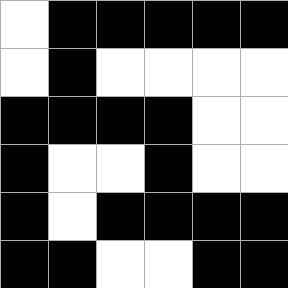[["white", "black", "black", "black", "black", "black"], ["white", "black", "white", "white", "white", "white"], ["black", "black", "black", "black", "white", "white"], ["black", "white", "white", "black", "white", "white"], ["black", "white", "black", "black", "black", "black"], ["black", "black", "white", "white", "black", "black"]]